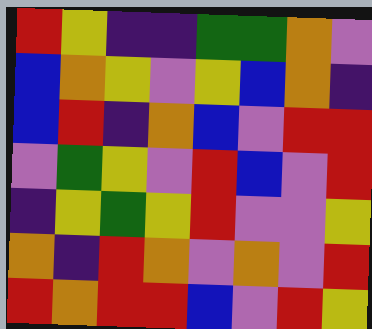[["red", "yellow", "indigo", "indigo", "green", "green", "orange", "violet"], ["blue", "orange", "yellow", "violet", "yellow", "blue", "orange", "indigo"], ["blue", "red", "indigo", "orange", "blue", "violet", "red", "red"], ["violet", "green", "yellow", "violet", "red", "blue", "violet", "red"], ["indigo", "yellow", "green", "yellow", "red", "violet", "violet", "yellow"], ["orange", "indigo", "red", "orange", "violet", "orange", "violet", "red"], ["red", "orange", "red", "red", "blue", "violet", "red", "yellow"]]